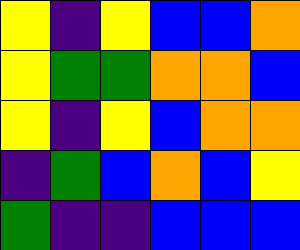[["yellow", "indigo", "yellow", "blue", "blue", "orange"], ["yellow", "green", "green", "orange", "orange", "blue"], ["yellow", "indigo", "yellow", "blue", "orange", "orange"], ["indigo", "green", "blue", "orange", "blue", "yellow"], ["green", "indigo", "indigo", "blue", "blue", "blue"]]